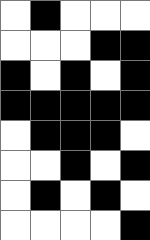[["white", "black", "white", "white", "white"], ["white", "white", "white", "black", "black"], ["black", "white", "black", "white", "black"], ["black", "black", "black", "black", "black"], ["white", "black", "black", "black", "white"], ["white", "white", "black", "white", "black"], ["white", "black", "white", "black", "white"], ["white", "white", "white", "white", "black"]]